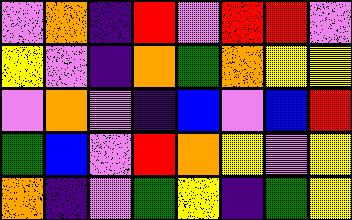[["violet", "orange", "indigo", "red", "violet", "red", "red", "violet"], ["yellow", "violet", "indigo", "orange", "green", "orange", "yellow", "yellow"], ["violet", "orange", "violet", "indigo", "blue", "violet", "blue", "red"], ["green", "blue", "violet", "red", "orange", "yellow", "violet", "yellow"], ["orange", "indigo", "violet", "green", "yellow", "indigo", "green", "yellow"]]